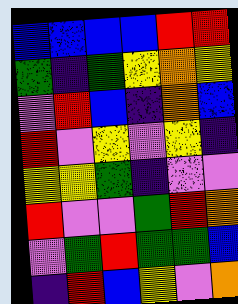[["blue", "blue", "blue", "blue", "red", "red"], ["green", "indigo", "green", "yellow", "orange", "yellow"], ["violet", "red", "blue", "indigo", "orange", "blue"], ["red", "violet", "yellow", "violet", "yellow", "indigo"], ["yellow", "yellow", "green", "indigo", "violet", "violet"], ["red", "violet", "violet", "green", "red", "orange"], ["violet", "green", "red", "green", "green", "blue"], ["indigo", "red", "blue", "yellow", "violet", "orange"]]